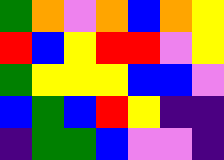[["green", "orange", "violet", "orange", "blue", "orange", "yellow"], ["red", "blue", "yellow", "red", "red", "violet", "yellow"], ["green", "yellow", "yellow", "yellow", "blue", "blue", "violet"], ["blue", "green", "blue", "red", "yellow", "indigo", "indigo"], ["indigo", "green", "green", "blue", "violet", "violet", "indigo"]]